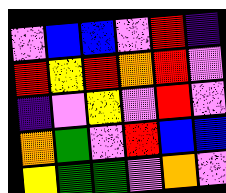[["violet", "blue", "blue", "violet", "red", "indigo"], ["red", "yellow", "red", "orange", "red", "violet"], ["indigo", "violet", "yellow", "violet", "red", "violet"], ["orange", "green", "violet", "red", "blue", "blue"], ["yellow", "green", "green", "violet", "orange", "violet"]]